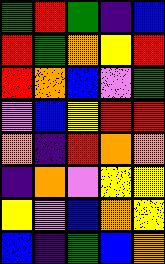[["green", "red", "green", "indigo", "blue"], ["red", "green", "orange", "yellow", "red"], ["red", "orange", "blue", "violet", "green"], ["violet", "blue", "yellow", "red", "red"], ["orange", "indigo", "red", "orange", "orange"], ["indigo", "orange", "violet", "yellow", "yellow"], ["yellow", "violet", "blue", "orange", "yellow"], ["blue", "indigo", "green", "blue", "orange"]]